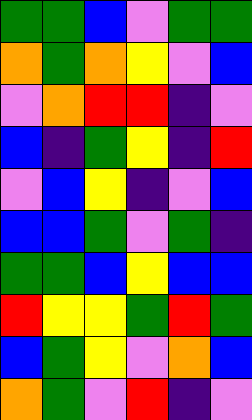[["green", "green", "blue", "violet", "green", "green"], ["orange", "green", "orange", "yellow", "violet", "blue"], ["violet", "orange", "red", "red", "indigo", "violet"], ["blue", "indigo", "green", "yellow", "indigo", "red"], ["violet", "blue", "yellow", "indigo", "violet", "blue"], ["blue", "blue", "green", "violet", "green", "indigo"], ["green", "green", "blue", "yellow", "blue", "blue"], ["red", "yellow", "yellow", "green", "red", "green"], ["blue", "green", "yellow", "violet", "orange", "blue"], ["orange", "green", "violet", "red", "indigo", "violet"]]